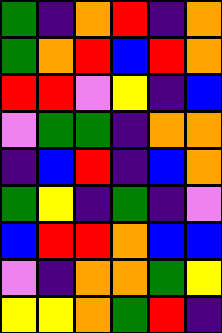[["green", "indigo", "orange", "red", "indigo", "orange"], ["green", "orange", "red", "blue", "red", "orange"], ["red", "red", "violet", "yellow", "indigo", "blue"], ["violet", "green", "green", "indigo", "orange", "orange"], ["indigo", "blue", "red", "indigo", "blue", "orange"], ["green", "yellow", "indigo", "green", "indigo", "violet"], ["blue", "red", "red", "orange", "blue", "blue"], ["violet", "indigo", "orange", "orange", "green", "yellow"], ["yellow", "yellow", "orange", "green", "red", "indigo"]]